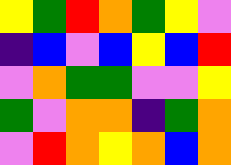[["yellow", "green", "red", "orange", "green", "yellow", "violet"], ["indigo", "blue", "violet", "blue", "yellow", "blue", "red"], ["violet", "orange", "green", "green", "violet", "violet", "yellow"], ["green", "violet", "orange", "orange", "indigo", "green", "orange"], ["violet", "red", "orange", "yellow", "orange", "blue", "orange"]]